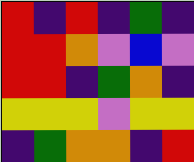[["red", "indigo", "red", "indigo", "green", "indigo"], ["red", "red", "orange", "violet", "blue", "violet"], ["red", "red", "indigo", "green", "orange", "indigo"], ["yellow", "yellow", "yellow", "violet", "yellow", "yellow"], ["indigo", "green", "orange", "orange", "indigo", "red"]]